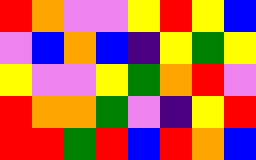[["red", "orange", "violet", "violet", "yellow", "red", "yellow", "blue"], ["violet", "blue", "orange", "blue", "indigo", "yellow", "green", "yellow"], ["yellow", "violet", "violet", "yellow", "green", "orange", "red", "violet"], ["red", "orange", "orange", "green", "violet", "indigo", "yellow", "red"], ["red", "red", "green", "red", "blue", "red", "orange", "blue"]]